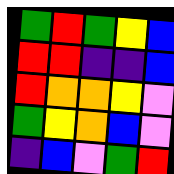[["green", "red", "green", "yellow", "blue"], ["red", "red", "indigo", "indigo", "blue"], ["red", "orange", "orange", "yellow", "violet"], ["green", "yellow", "orange", "blue", "violet"], ["indigo", "blue", "violet", "green", "red"]]